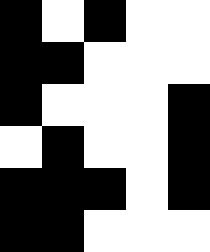[["black", "white", "black", "white", "white"], ["black", "black", "white", "white", "white"], ["black", "white", "white", "white", "black"], ["white", "black", "white", "white", "black"], ["black", "black", "black", "white", "black"], ["black", "black", "white", "white", "white"]]